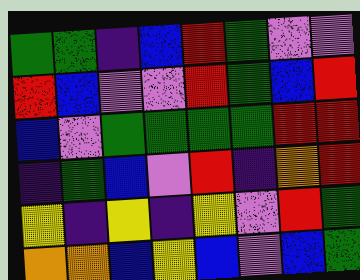[["green", "green", "indigo", "blue", "red", "green", "violet", "violet"], ["red", "blue", "violet", "violet", "red", "green", "blue", "red"], ["blue", "violet", "green", "green", "green", "green", "red", "red"], ["indigo", "green", "blue", "violet", "red", "indigo", "orange", "red"], ["yellow", "indigo", "yellow", "indigo", "yellow", "violet", "red", "green"], ["orange", "orange", "blue", "yellow", "blue", "violet", "blue", "green"]]